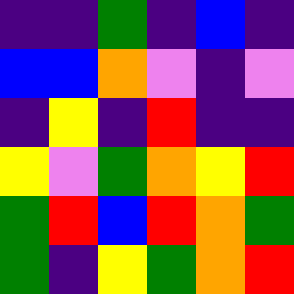[["indigo", "indigo", "green", "indigo", "blue", "indigo"], ["blue", "blue", "orange", "violet", "indigo", "violet"], ["indigo", "yellow", "indigo", "red", "indigo", "indigo"], ["yellow", "violet", "green", "orange", "yellow", "red"], ["green", "red", "blue", "red", "orange", "green"], ["green", "indigo", "yellow", "green", "orange", "red"]]